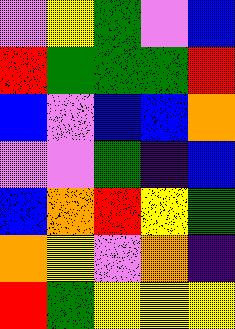[["violet", "yellow", "green", "violet", "blue"], ["red", "green", "green", "green", "red"], ["blue", "violet", "blue", "blue", "orange"], ["violet", "violet", "green", "indigo", "blue"], ["blue", "orange", "red", "yellow", "green"], ["orange", "yellow", "violet", "orange", "indigo"], ["red", "green", "yellow", "yellow", "yellow"]]